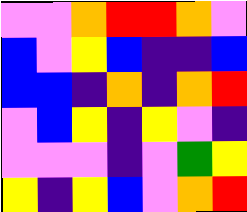[["violet", "violet", "orange", "red", "red", "orange", "violet"], ["blue", "violet", "yellow", "blue", "indigo", "indigo", "blue"], ["blue", "blue", "indigo", "orange", "indigo", "orange", "red"], ["violet", "blue", "yellow", "indigo", "yellow", "violet", "indigo"], ["violet", "violet", "violet", "indigo", "violet", "green", "yellow"], ["yellow", "indigo", "yellow", "blue", "violet", "orange", "red"]]